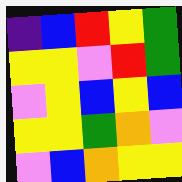[["indigo", "blue", "red", "yellow", "green"], ["yellow", "yellow", "violet", "red", "green"], ["violet", "yellow", "blue", "yellow", "blue"], ["yellow", "yellow", "green", "orange", "violet"], ["violet", "blue", "orange", "yellow", "yellow"]]